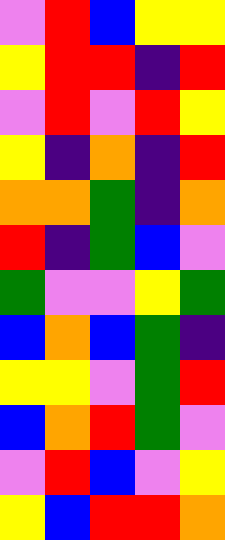[["violet", "red", "blue", "yellow", "yellow"], ["yellow", "red", "red", "indigo", "red"], ["violet", "red", "violet", "red", "yellow"], ["yellow", "indigo", "orange", "indigo", "red"], ["orange", "orange", "green", "indigo", "orange"], ["red", "indigo", "green", "blue", "violet"], ["green", "violet", "violet", "yellow", "green"], ["blue", "orange", "blue", "green", "indigo"], ["yellow", "yellow", "violet", "green", "red"], ["blue", "orange", "red", "green", "violet"], ["violet", "red", "blue", "violet", "yellow"], ["yellow", "blue", "red", "red", "orange"]]